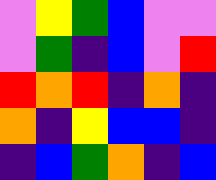[["violet", "yellow", "green", "blue", "violet", "violet"], ["violet", "green", "indigo", "blue", "violet", "red"], ["red", "orange", "red", "indigo", "orange", "indigo"], ["orange", "indigo", "yellow", "blue", "blue", "indigo"], ["indigo", "blue", "green", "orange", "indigo", "blue"]]